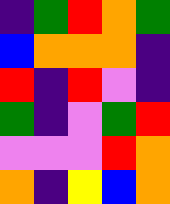[["indigo", "green", "red", "orange", "green"], ["blue", "orange", "orange", "orange", "indigo"], ["red", "indigo", "red", "violet", "indigo"], ["green", "indigo", "violet", "green", "red"], ["violet", "violet", "violet", "red", "orange"], ["orange", "indigo", "yellow", "blue", "orange"]]